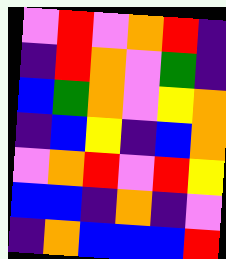[["violet", "red", "violet", "orange", "red", "indigo"], ["indigo", "red", "orange", "violet", "green", "indigo"], ["blue", "green", "orange", "violet", "yellow", "orange"], ["indigo", "blue", "yellow", "indigo", "blue", "orange"], ["violet", "orange", "red", "violet", "red", "yellow"], ["blue", "blue", "indigo", "orange", "indigo", "violet"], ["indigo", "orange", "blue", "blue", "blue", "red"]]